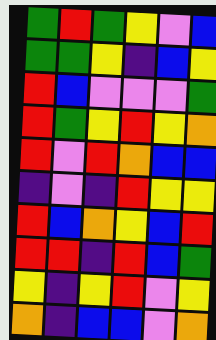[["green", "red", "green", "yellow", "violet", "blue"], ["green", "green", "yellow", "indigo", "blue", "yellow"], ["red", "blue", "violet", "violet", "violet", "green"], ["red", "green", "yellow", "red", "yellow", "orange"], ["red", "violet", "red", "orange", "blue", "blue"], ["indigo", "violet", "indigo", "red", "yellow", "yellow"], ["red", "blue", "orange", "yellow", "blue", "red"], ["red", "red", "indigo", "red", "blue", "green"], ["yellow", "indigo", "yellow", "red", "violet", "yellow"], ["orange", "indigo", "blue", "blue", "violet", "orange"]]